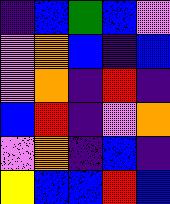[["indigo", "blue", "green", "blue", "violet"], ["violet", "orange", "blue", "indigo", "blue"], ["violet", "orange", "indigo", "red", "indigo"], ["blue", "red", "indigo", "violet", "orange"], ["violet", "orange", "indigo", "blue", "indigo"], ["yellow", "blue", "blue", "red", "blue"]]